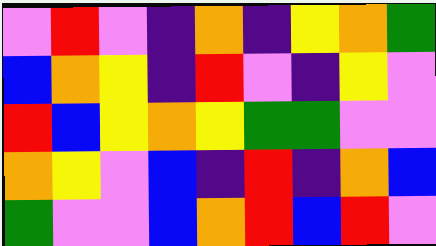[["violet", "red", "violet", "indigo", "orange", "indigo", "yellow", "orange", "green"], ["blue", "orange", "yellow", "indigo", "red", "violet", "indigo", "yellow", "violet"], ["red", "blue", "yellow", "orange", "yellow", "green", "green", "violet", "violet"], ["orange", "yellow", "violet", "blue", "indigo", "red", "indigo", "orange", "blue"], ["green", "violet", "violet", "blue", "orange", "red", "blue", "red", "violet"]]